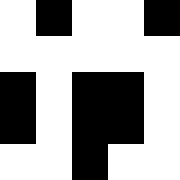[["white", "black", "white", "white", "black"], ["white", "white", "white", "white", "white"], ["black", "white", "black", "black", "white"], ["black", "white", "black", "black", "white"], ["white", "white", "black", "white", "white"]]